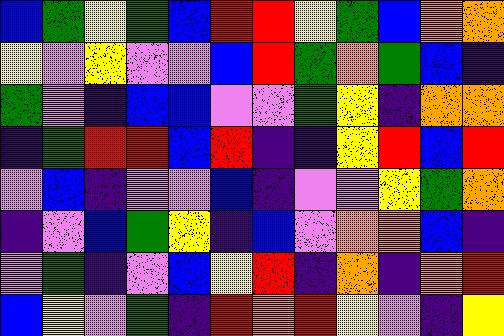[["blue", "green", "yellow", "green", "blue", "red", "red", "yellow", "green", "blue", "orange", "orange"], ["yellow", "violet", "yellow", "violet", "violet", "blue", "red", "green", "orange", "green", "blue", "indigo"], ["green", "violet", "indigo", "blue", "blue", "violet", "violet", "green", "yellow", "indigo", "orange", "orange"], ["indigo", "green", "red", "red", "blue", "red", "indigo", "indigo", "yellow", "red", "blue", "red"], ["violet", "blue", "indigo", "violet", "violet", "blue", "indigo", "violet", "violet", "yellow", "green", "orange"], ["indigo", "violet", "blue", "green", "yellow", "indigo", "blue", "violet", "orange", "orange", "blue", "indigo"], ["violet", "green", "indigo", "violet", "blue", "yellow", "red", "indigo", "orange", "indigo", "orange", "red"], ["blue", "yellow", "violet", "green", "indigo", "red", "orange", "red", "yellow", "violet", "indigo", "yellow"]]